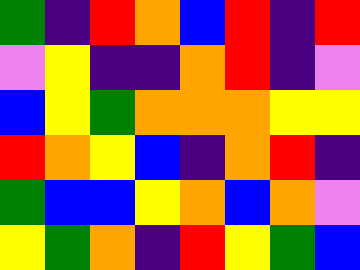[["green", "indigo", "red", "orange", "blue", "red", "indigo", "red"], ["violet", "yellow", "indigo", "indigo", "orange", "red", "indigo", "violet"], ["blue", "yellow", "green", "orange", "orange", "orange", "yellow", "yellow"], ["red", "orange", "yellow", "blue", "indigo", "orange", "red", "indigo"], ["green", "blue", "blue", "yellow", "orange", "blue", "orange", "violet"], ["yellow", "green", "orange", "indigo", "red", "yellow", "green", "blue"]]